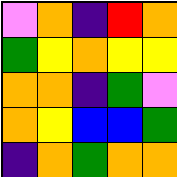[["violet", "orange", "indigo", "red", "orange"], ["green", "yellow", "orange", "yellow", "yellow"], ["orange", "orange", "indigo", "green", "violet"], ["orange", "yellow", "blue", "blue", "green"], ["indigo", "orange", "green", "orange", "orange"]]